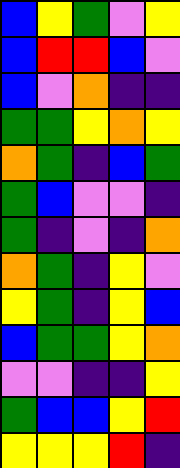[["blue", "yellow", "green", "violet", "yellow"], ["blue", "red", "red", "blue", "violet"], ["blue", "violet", "orange", "indigo", "indigo"], ["green", "green", "yellow", "orange", "yellow"], ["orange", "green", "indigo", "blue", "green"], ["green", "blue", "violet", "violet", "indigo"], ["green", "indigo", "violet", "indigo", "orange"], ["orange", "green", "indigo", "yellow", "violet"], ["yellow", "green", "indigo", "yellow", "blue"], ["blue", "green", "green", "yellow", "orange"], ["violet", "violet", "indigo", "indigo", "yellow"], ["green", "blue", "blue", "yellow", "red"], ["yellow", "yellow", "yellow", "red", "indigo"]]